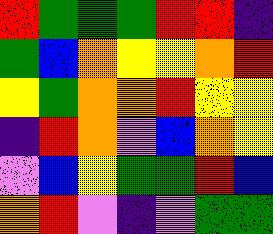[["red", "green", "green", "green", "red", "red", "indigo"], ["green", "blue", "orange", "yellow", "yellow", "orange", "red"], ["yellow", "green", "orange", "orange", "red", "yellow", "yellow"], ["indigo", "red", "orange", "violet", "blue", "orange", "yellow"], ["violet", "blue", "yellow", "green", "green", "red", "blue"], ["orange", "red", "violet", "indigo", "violet", "green", "green"]]